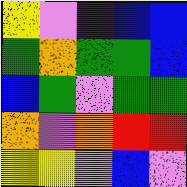[["yellow", "violet", "indigo", "blue", "blue"], ["green", "orange", "green", "green", "blue"], ["blue", "green", "violet", "green", "green"], ["orange", "violet", "orange", "red", "red"], ["yellow", "yellow", "violet", "blue", "violet"]]